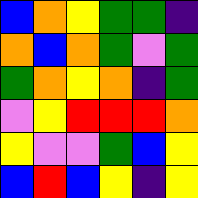[["blue", "orange", "yellow", "green", "green", "indigo"], ["orange", "blue", "orange", "green", "violet", "green"], ["green", "orange", "yellow", "orange", "indigo", "green"], ["violet", "yellow", "red", "red", "red", "orange"], ["yellow", "violet", "violet", "green", "blue", "yellow"], ["blue", "red", "blue", "yellow", "indigo", "yellow"]]